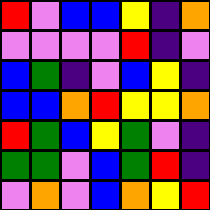[["red", "violet", "blue", "blue", "yellow", "indigo", "orange"], ["violet", "violet", "violet", "violet", "red", "indigo", "violet"], ["blue", "green", "indigo", "violet", "blue", "yellow", "indigo"], ["blue", "blue", "orange", "red", "yellow", "yellow", "orange"], ["red", "green", "blue", "yellow", "green", "violet", "indigo"], ["green", "green", "violet", "blue", "green", "red", "indigo"], ["violet", "orange", "violet", "blue", "orange", "yellow", "red"]]